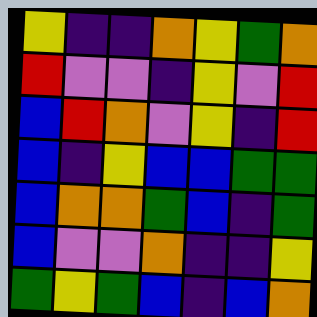[["yellow", "indigo", "indigo", "orange", "yellow", "green", "orange"], ["red", "violet", "violet", "indigo", "yellow", "violet", "red"], ["blue", "red", "orange", "violet", "yellow", "indigo", "red"], ["blue", "indigo", "yellow", "blue", "blue", "green", "green"], ["blue", "orange", "orange", "green", "blue", "indigo", "green"], ["blue", "violet", "violet", "orange", "indigo", "indigo", "yellow"], ["green", "yellow", "green", "blue", "indigo", "blue", "orange"]]